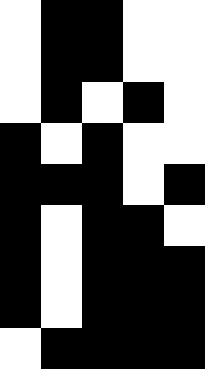[["white", "black", "black", "white", "white"], ["white", "black", "black", "white", "white"], ["white", "black", "white", "black", "white"], ["black", "white", "black", "white", "white"], ["black", "black", "black", "white", "black"], ["black", "white", "black", "black", "white"], ["black", "white", "black", "black", "black"], ["black", "white", "black", "black", "black"], ["white", "black", "black", "black", "black"]]